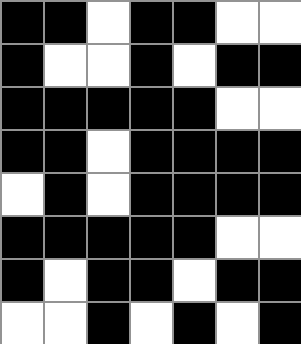[["black", "black", "white", "black", "black", "white", "white"], ["black", "white", "white", "black", "white", "black", "black"], ["black", "black", "black", "black", "black", "white", "white"], ["black", "black", "white", "black", "black", "black", "black"], ["white", "black", "white", "black", "black", "black", "black"], ["black", "black", "black", "black", "black", "white", "white"], ["black", "white", "black", "black", "white", "black", "black"], ["white", "white", "black", "white", "black", "white", "black"]]